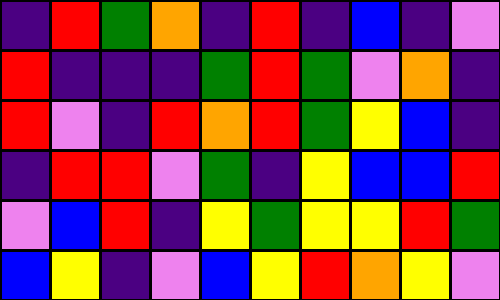[["indigo", "red", "green", "orange", "indigo", "red", "indigo", "blue", "indigo", "violet"], ["red", "indigo", "indigo", "indigo", "green", "red", "green", "violet", "orange", "indigo"], ["red", "violet", "indigo", "red", "orange", "red", "green", "yellow", "blue", "indigo"], ["indigo", "red", "red", "violet", "green", "indigo", "yellow", "blue", "blue", "red"], ["violet", "blue", "red", "indigo", "yellow", "green", "yellow", "yellow", "red", "green"], ["blue", "yellow", "indigo", "violet", "blue", "yellow", "red", "orange", "yellow", "violet"]]